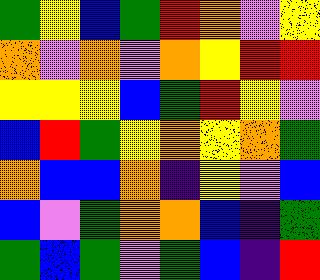[["green", "yellow", "blue", "green", "red", "orange", "violet", "yellow"], ["orange", "violet", "orange", "violet", "orange", "yellow", "red", "red"], ["yellow", "yellow", "yellow", "blue", "green", "red", "yellow", "violet"], ["blue", "red", "green", "yellow", "orange", "yellow", "orange", "green"], ["orange", "blue", "blue", "orange", "indigo", "yellow", "violet", "blue"], ["blue", "violet", "green", "orange", "orange", "blue", "indigo", "green"], ["green", "blue", "green", "violet", "green", "blue", "indigo", "red"]]